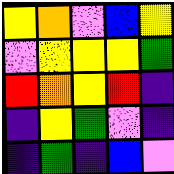[["yellow", "orange", "violet", "blue", "yellow"], ["violet", "yellow", "yellow", "yellow", "green"], ["red", "orange", "yellow", "red", "indigo"], ["indigo", "yellow", "green", "violet", "indigo"], ["indigo", "green", "indigo", "blue", "violet"]]